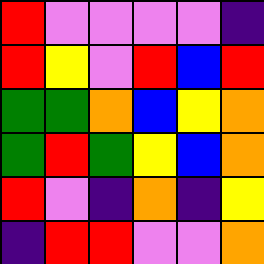[["red", "violet", "violet", "violet", "violet", "indigo"], ["red", "yellow", "violet", "red", "blue", "red"], ["green", "green", "orange", "blue", "yellow", "orange"], ["green", "red", "green", "yellow", "blue", "orange"], ["red", "violet", "indigo", "orange", "indigo", "yellow"], ["indigo", "red", "red", "violet", "violet", "orange"]]